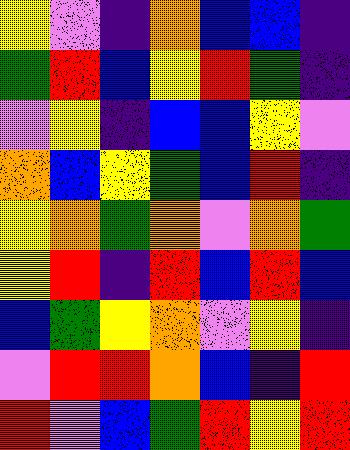[["yellow", "violet", "indigo", "orange", "blue", "blue", "indigo"], ["green", "red", "blue", "yellow", "red", "green", "indigo"], ["violet", "yellow", "indigo", "blue", "blue", "yellow", "violet"], ["orange", "blue", "yellow", "green", "blue", "red", "indigo"], ["yellow", "orange", "green", "orange", "violet", "orange", "green"], ["yellow", "red", "indigo", "red", "blue", "red", "blue"], ["blue", "green", "yellow", "orange", "violet", "yellow", "indigo"], ["violet", "red", "red", "orange", "blue", "indigo", "red"], ["red", "violet", "blue", "green", "red", "yellow", "red"]]